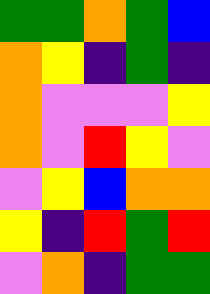[["green", "green", "orange", "green", "blue"], ["orange", "yellow", "indigo", "green", "indigo"], ["orange", "violet", "violet", "violet", "yellow"], ["orange", "violet", "red", "yellow", "violet"], ["violet", "yellow", "blue", "orange", "orange"], ["yellow", "indigo", "red", "green", "red"], ["violet", "orange", "indigo", "green", "green"]]